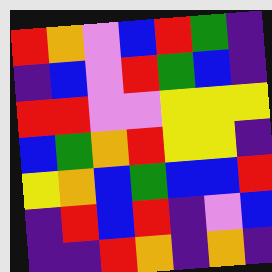[["red", "orange", "violet", "blue", "red", "green", "indigo"], ["indigo", "blue", "violet", "red", "green", "blue", "indigo"], ["red", "red", "violet", "violet", "yellow", "yellow", "yellow"], ["blue", "green", "orange", "red", "yellow", "yellow", "indigo"], ["yellow", "orange", "blue", "green", "blue", "blue", "red"], ["indigo", "red", "blue", "red", "indigo", "violet", "blue"], ["indigo", "indigo", "red", "orange", "indigo", "orange", "indigo"]]